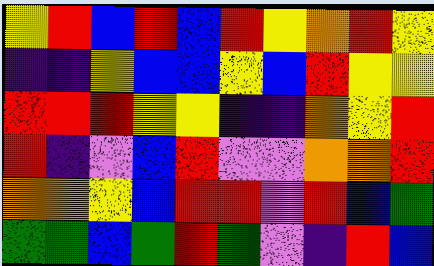[["yellow", "red", "blue", "red", "blue", "red", "yellow", "orange", "red", "yellow"], ["indigo", "indigo", "yellow", "blue", "blue", "yellow", "blue", "red", "yellow", "yellow"], ["red", "red", "red", "yellow", "yellow", "indigo", "indigo", "orange", "yellow", "red"], ["red", "indigo", "violet", "blue", "red", "violet", "violet", "orange", "orange", "red"], ["orange", "orange", "yellow", "blue", "red", "red", "violet", "red", "blue", "green"], ["green", "green", "blue", "green", "red", "green", "violet", "indigo", "red", "blue"]]